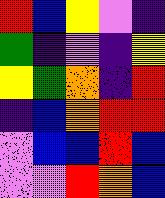[["red", "blue", "yellow", "violet", "indigo"], ["green", "indigo", "violet", "indigo", "yellow"], ["yellow", "green", "orange", "indigo", "red"], ["indigo", "blue", "orange", "red", "red"], ["violet", "blue", "blue", "red", "blue"], ["violet", "violet", "red", "orange", "blue"]]